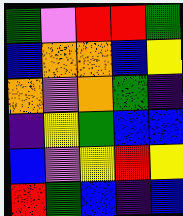[["green", "violet", "red", "red", "green"], ["blue", "orange", "orange", "blue", "yellow"], ["orange", "violet", "orange", "green", "indigo"], ["indigo", "yellow", "green", "blue", "blue"], ["blue", "violet", "yellow", "red", "yellow"], ["red", "green", "blue", "indigo", "blue"]]